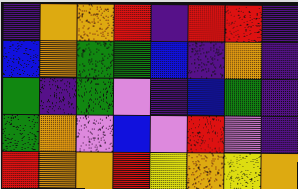[["indigo", "orange", "orange", "red", "indigo", "red", "red", "indigo"], ["blue", "orange", "green", "green", "blue", "indigo", "orange", "indigo"], ["green", "indigo", "green", "violet", "indigo", "blue", "green", "indigo"], ["green", "orange", "violet", "blue", "violet", "red", "violet", "indigo"], ["red", "orange", "orange", "red", "yellow", "orange", "yellow", "orange"]]